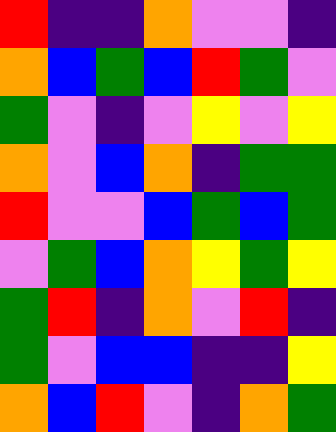[["red", "indigo", "indigo", "orange", "violet", "violet", "indigo"], ["orange", "blue", "green", "blue", "red", "green", "violet"], ["green", "violet", "indigo", "violet", "yellow", "violet", "yellow"], ["orange", "violet", "blue", "orange", "indigo", "green", "green"], ["red", "violet", "violet", "blue", "green", "blue", "green"], ["violet", "green", "blue", "orange", "yellow", "green", "yellow"], ["green", "red", "indigo", "orange", "violet", "red", "indigo"], ["green", "violet", "blue", "blue", "indigo", "indigo", "yellow"], ["orange", "blue", "red", "violet", "indigo", "orange", "green"]]